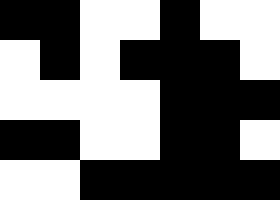[["black", "black", "white", "white", "black", "white", "white"], ["white", "black", "white", "black", "black", "black", "white"], ["white", "white", "white", "white", "black", "black", "black"], ["black", "black", "white", "white", "black", "black", "white"], ["white", "white", "black", "black", "black", "black", "black"]]